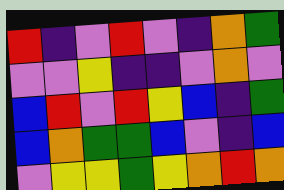[["red", "indigo", "violet", "red", "violet", "indigo", "orange", "green"], ["violet", "violet", "yellow", "indigo", "indigo", "violet", "orange", "violet"], ["blue", "red", "violet", "red", "yellow", "blue", "indigo", "green"], ["blue", "orange", "green", "green", "blue", "violet", "indigo", "blue"], ["violet", "yellow", "yellow", "green", "yellow", "orange", "red", "orange"]]